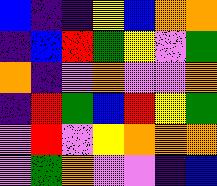[["blue", "indigo", "indigo", "yellow", "blue", "orange", "orange"], ["indigo", "blue", "red", "green", "yellow", "violet", "green"], ["orange", "indigo", "violet", "orange", "violet", "violet", "orange"], ["indigo", "red", "green", "blue", "red", "yellow", "green"], ["violet", "red", "violet", "yellow", "orange", "orange", "orange"], ["violet", "green", "orange", "violet", "violet", "indigo", "blue"]]